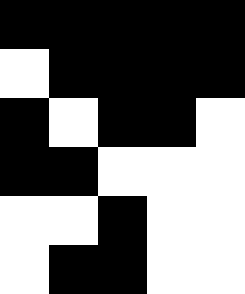[["black", "black", "black", "black", "black"], ["white", "black", "black", "black", "black"], ["black", "white", "black", "black", "white"], ["black", "black", "white", "white", "white"], ["white", "white", "black", "white", "white"], ["white", "black", "black", "white", "white"]]